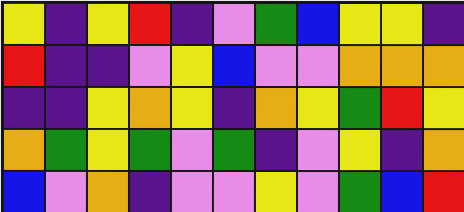[["yellow", "indigo", "yellow", "red", "indigo", "violet", "green", "blue", "yellow", "yellow", "indigo"], ["red", "indigo", "indigo", "violet", "yellow", "blue", "violet", "violet", "orange", "orange", "orange"], ["indigo", "indigo", "yellow", "orange", "yellow", "indigo", "orange", "yellow", "green", "red", "yellow"], ["orange", "green", "yellow", "green", "violet", "green", "indigo", "violet", "yellow", "indigo", "orange"], ["blue", "violet", "orange", "indigo", "violet", "violet", "yellow", "violet", "green", "blue", "red"]]